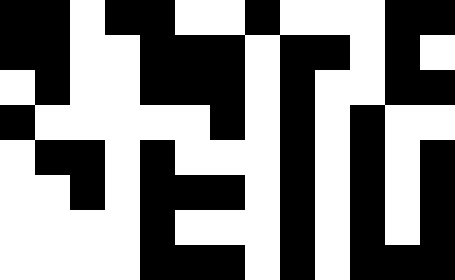[["black", "black", "white", "black", "black", "white", "white", "black", "white", "white", "white", "black", "black"], ["black", "black", "white", "white", "black", "black", "black", "white", "black", "black", "white", "black", "white"], ["white", "black", "white", "white", "black", "black", "black", "white", "black", "white", "white", "black", "black"], ["black", "white", "white", "white", "white", "white", "black", "white", "black", "white", "black", "white", "white"], ["white", "black", "black", "white", "black", "white", "white", "white", "black", "white", "black", "white", "black"], ["white", "white", "black", "white", "black", "black", "black", "white", "black", "white", "black", "white", "black"], ["white", "white", "white", "white", "black", "white", "white", "white", "black", "white", "black", "white", "black"], ["white", "white", "white", "white", "black", "black", "black", "white", "black", "white", "black", "black", "black"]]